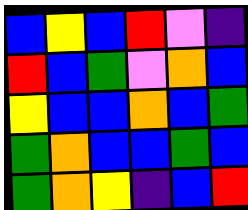[["blue", "yellow", "blue", "red", "violet", "indigo"], ["red", "blue", "green", "violet", "orange", "blue"], ["yellow", "blue", "blue", "orange", "blue", "green"], ["green", "orange", "blue", "blue", "green", "blue"], ["green", "orange", "yellow", "indigo", "blue", "red"]]